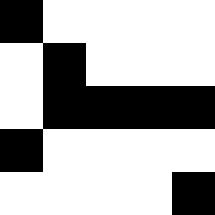[["black", "white", "white", "white", "white"], ["white", "black", "white", "white", "white"], ["white", "black", "black", "black", "black"], ["black", "white", "white", "white", "white"], ["white", "white", "white", "white", "black"]]